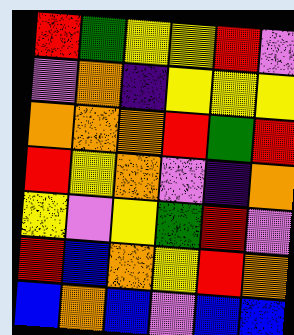[["red", "green", "yellow", "yellow", "red", "violet"], ["violet", "orange", "indigo", "yellow", "yellow", "yellow"], ["orange", "orange", "orange", "red", "green", "red"], ["red", "yellow", "orange", "violet", "indigo", "orange"], ["yellow", "violet", "yellow", "green", "red", "violet"], ["red", "blue", "orange", "yellow", "red", "orange"], ["blue", "orange", "blue", "violet", "blue", "blue"]]